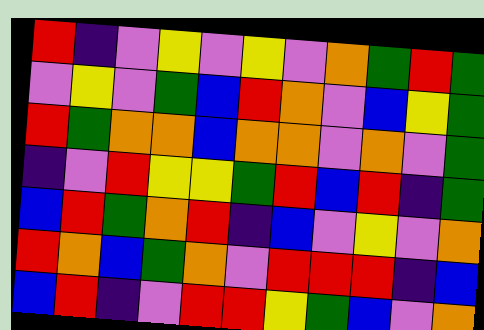[["red", "indigo", "violet", "yellow", "violet", "yellow", "violet", "orange", "green", "red", "green"], ["violet", "yellow", "violet", "green", "blue", "red", "orange", "violet", "blue", "yellow", "green"], ["red", "green", "orange", "orange", "blue", "orange", "orange", "violet", "orange", "violet", "green"], ["indigo", "violet", "red", "yellow", "yellow", "green", "red", "blue", "red", "indigo", "green"], ["blue", "red", "green", "orange", "red", "indigo", "blue", "violet", "yellow", "violet", "orange"], ["red", "orange", "blue", "green", "orange", "violet", "red", "red", "red", "indigo", "blue"], ["blue", "red", "indigo", "violet", "red", "red", "yellow", "green", "blue", "violet", "orange"]]